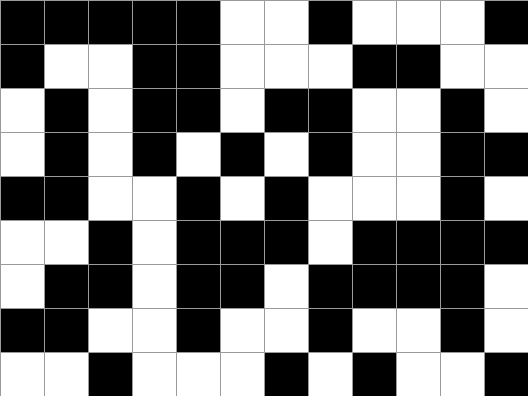[["black", "black", "black", "black", "black", "white", "white", "black", "white", "white", "white", "black"], ["black", "white", "white", "black", "black", "white", "white", "white", "black", "black", "white", "white"], ["white", "black", "white", "black", "black", "white", "black", "black", "white", "white", "black", "white"], ["white", "black", "white", "black", "white", "black", "white", "black", "white", "white", "black", "black"], ["black", "black", "white", "white", "black", "white", "black", "white", "white", "white", "black", "white"], ["white", "white", "black", "white", "black", "black", "black", "white", "black", "black", "black", "black"], ["white", "black", "black", "white", "black", "black", "white", "black", "black", "black", "black", "white"], ["black", "black", "white", "white", "black", "white", "white", "black", "white", "white", "black", "white"], ["white", "white", "black", "white", "white", "white", "black", "white", "black", "white", "white", "black"]]